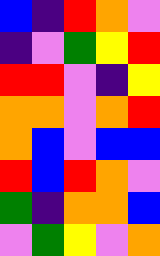[["blue", "indigo", "red", "orange", "violet"], ["indigo", "violet", "green", "yellow", "red"], ["red", "red", "violet", "indigo", "yellow"], ["orange", "orange", "violet", "orange", "red"], ["orange", "blue", "violet", "blue", "blue"], ["red", "blue", "red", "orange", "violet"], ["green", "indigo", "orange", "orange", "blue"], ["violet", "green", "yellow", "violet", "orange"]]